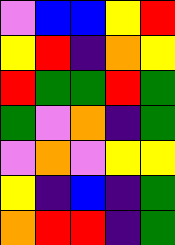[["violet", "blue", "blue", "yellow", "red"], ["yellow", "red", "indigo", "orange", "yellow"], ["red", "green", "green", "red", "green"], ["green", "violet", "orange", "indigo", "green"], ["violet", "orange", "violet", "yellow", "yellow"], ["yellow", "indigo", "blue", "indigo", "green"], ["orange", "red", "red", "indigo", "green"]]